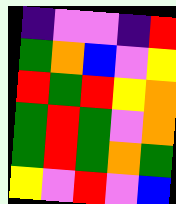[["indigo", "violet", "violet", "indigo", "red"], ["green", "orange", "blue", "violet", "yellow"], ["red", "green", "red", "yellow", "orange"], ["green", "red", "green", "violet", "orange"], ["green", "red", "green", "orange", "green"], ["yellow", "violet", "red", "violet", "blue"]]